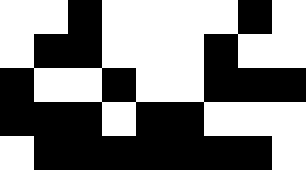[["white", "white", "black", "white", "white", "white", "white", "black", "white"], ["white", "black", "black", "white", "white", "white", "black", "white", "white"], ["black", "white", "white", "black", "white", "white", "black", "black", "black"], ["black", "black", "black", "white", "black", "black", "white", "white", "white"], ["white", "black", "black", "black", "black", "black", "black", "black", "white"]]